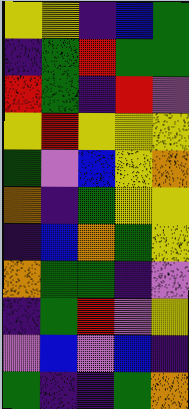[["yellow", "yellow", "indigo", "blue", "green"], ["indigo", "green", "red", "green", "green"], ["red", "green", "indigo", "red", "violet"], ["yellow", "red", "yellow", "yellow", "yellow"], ["green", "violet", "blue", "yellow", "orange"], ["orange", "indigo", "green", "yellow", "yellow"], ["indigo", "blue", "orange", "green", "yellow"], ["orange", "green", "green", "indigo", "violet"], ["indigo", "green", "red", "violet", "yellow"], ["violet", "blue", "violet", "blue", "indigo"], ["green", "indigo", "indigo", "green", "orange"]]